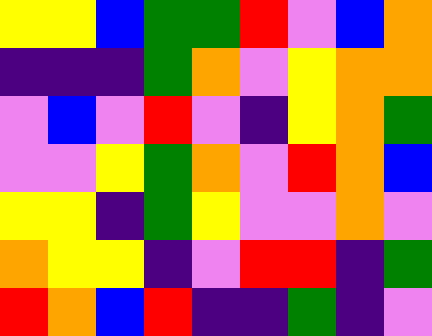[["yellow", "yellow", "blue", "green", "green", "red", "violet", "blue", "orange"], ["indigo", "indigo", "indigo", "green", "orange", "violet", "yellow", "orange", "orange"], ["violet", "blue", "violet", "red", "violet", "indigo", "yellow", "orange", "green"], ["violet", "violet", "yellow", "green", "orange", "violet", "red", "orange", "blue"], ["yellow", "yellow", "indigo", "green", "yellow", "violet", "violet", "orange", "violet"], ["orange", "yellow", "yellow", "indigo", "violet", "red", "red", "indigo", "green"], ["red", "orange", "blue", "red", "indigo", "indigo", "green", "indigo", "violet"]]